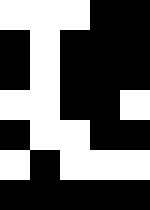[["white", "white", "white", "black", "black"], ["black", "white", "black", "black", "black"], ["black", "white", "black", "black", "black"], ["white", "white", "black", "black", "white"], ["black", "white", "white", "black", "black"], ["white", "black", "white", "white", "white"], ["black", "black", "black", "black", "black"]]